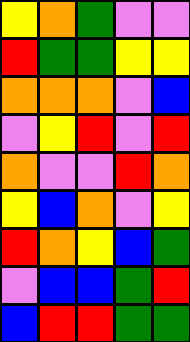[["yellow", "orange", "green", "violet", "violet"], ["red", "green", "green", "yellow", "yellow"], ["orange", "orange", "orange", "violet", "blue"], ["violet", "yellow", "red", "violet", "red"], ["orange", "violet", "violet", "red", "orange"], ["yellow", "blue", "orange", "violet", "yellow"], ["red", "orange", "yellow", "blue", "green"], ["violet", "blue", "blue", "green", "red"], ["blue", "red", "red", "green", "green"]]